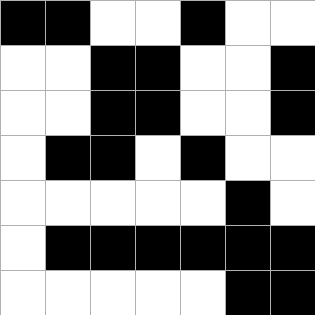[["black", "black", "white", "white", "black", "white", "white"], ["white", "white", "black", "black", "white", "white", "black"], ["white", "white", "black", "black", "white", "white", "black"], ["white", "black", "black", "white", "black", "white", "white"], ["white", "white", "white", "white", "white", "black", "white"], ["white", "black", "black", "black", "black", "black", "black"], ["white", "white", "white", "white", "white", "black", "black"]]